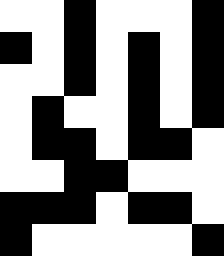[["white", "white", "black", "white", "white", "white", "black"], ["black", "white", "black", "white", "black", "white", "black"], ["white", "white", "black", "white", "black", "white", "black"], ["white", "black", "white", "white", "black", "white", "black"], ["white", "black", "black", "white", "black", "black", "white"], ["white", "white", "black", "black", "white", "white", "white"], ["black", "black", "black", "white", "black", "black", "white"], ["black", "white", "white", "white", "white", "white", "black"]]